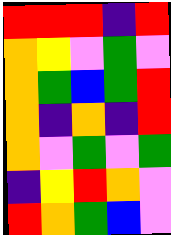[["red", "red", "red", "indigo", "red"], ["orange", "yellow", "violet", "green", "violet"], ["orange", "green", "blue", "green", "red"], ["orange", "indigo", "orange", "indigo", "red"], ["orange", "violet", "green", "violet", "green"], ["indigo", "yellow", "red", "orange", "violet"], ["red", "orange", "green", "blue", "violet"]]